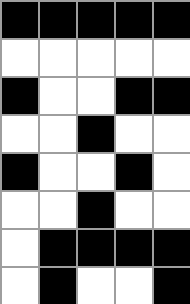[["black", "black", "black", "black", "black"], ["white", "white", "white", "white", "white"], ["black", "white", "white", "black", "black"], ["white", "white", "black", "white", "white"], ["black", "white", "white", "black", "white"], ["white", "white", "black", "white", "white"], ["white", "black", "black", "black", "black"], ["white", "black", "white", "white", "black"]]